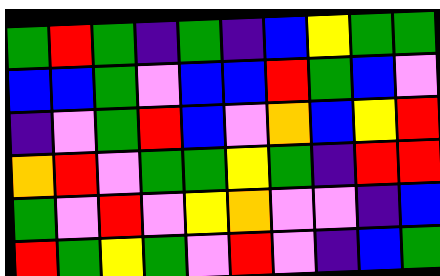[["green", "red", "green", "indigo", "green", "indigo", "blue", "yellow", "green", "green"], ["blue", "blue", "green", "violet", "blue", "blue", "red", "green", "blue", "violet"], ["indigo", "violet", "green", "red", "blue", "violet", "orange", "blue", "yellow", "red"], ["orange", "red", "violet", "green", "green", "yellow", "green", "indigo", "red", "red"], ["green", "violet", "red", "violet", "yellow", "orange", "violet", "violet", "indigo", "blue"], ["red", "green", "yellow", "green", "violet", "red", "violet", "indigo", "blue", "green"]]